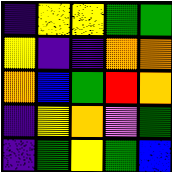[["indigo", "yellow", "yellow", "green", "green"], ["yellow", "indigo", "indigo", "orange", "orange"], ["orange", "blue", "green", "red", "orange"], ["indigo", "yellow", "orange", "violet", "green"], ["indigo", "green", "yellow", "green", "blue"]]